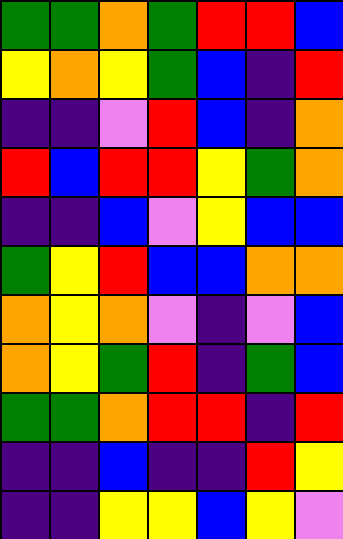[["green", "green", "orange", "green", "red", "red", "blue"], ["yellow", "orange", "yellow", "green", "blue", "indigo", "red"], ["indigo", "indigo", "violet", "red", "blue", "indigo", "orange"], ["red", "blue", "red", "red", "yellow", "green", "orange"], ["indigo", "indigo", "blue", "violet", "yellow", "blue", "blue"], ["green", "yellow", "red", "blue", "blue", "orange", "orange"], ["orange", "yellow", "orange", "violet", "indigo", "violet", "blue"], ["orange", "yellow", "green", "red", "indigo", "green", "blue"], ["green", "green", "orange", "red", "red", "indigo", "red"], ["indigo", "indigo", "blue", "indigo", "indigo", "red", "yellow"], ["indigo", "indigo", "yellow", "yellow", "blue", "yellow", "violet"]]